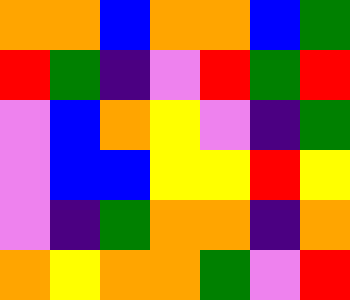[["orange", "orange", "blue", "orange", "orange", "blue", "green"], ["red", "green", "indigo", "violet", "red", "green", "red"], ["violet", "blue", "orange", "yellow", "violet", "indigo", "green"], ["violet", "blue", "blue", "yellow", "yellow", "red", "yellow"], ["violet", "indigo", "green", "orange", "orange", "indigo", "orange"], ["orange", "yellow", "orange", "orange", "green", "violet", "red"]]